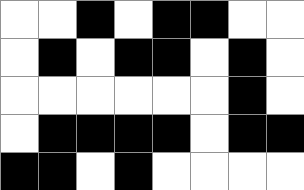[["white", "white", "black", "white", "black", "black", "white", "white"], ["white", "black", "white", "black", "black", "white", "black", "white"], ["white", "white", "white", "white", "white", "white", "black", "white"], ["white", "black", "black", "black", "black", "white", "black", "black"], ["black", "black", "white", "black", "white", "white", "white", "white"]]